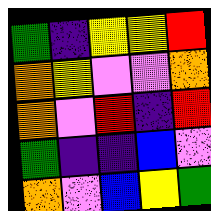[["green", "indigo", "yellow", "yellow", "red"], ["orange", "yellow", "violet", "violet", "orange"], ["orange", "violet", "red", "indigo", "red"], ["green", "indigo", "indigo", "blue", "violet"], ["orange", "violet", "blue", "yellow", "green"]]